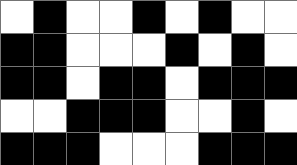[["white", "black", "white", "white", "black", "white", "black", "white", "white"], ["black", "black", "white", "white", "white", "black", "white", "black", "white"], ["black", "black", "white", "black", "black", "white", "black", "black", "black"], ["white", "white", "black", "black", "black", "white", "white", "black", "white"], ["black", "black", "black", "white", "white", "white", "black", "black", "black"]]